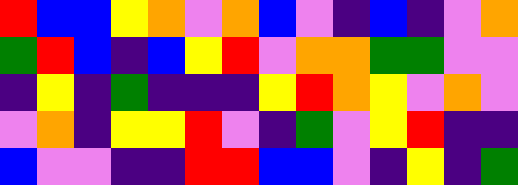[["red", "blue", "blue", "yellow", "orange", "violet", "orange", "blue", "violet", "indigo", "blue", "indigo", "violet", "orange"], ["green", "red", "blue", "indigo", "blue", "yellow", "red", "violet", "orange", "orange", "green", "green", "violet", "violet"], ["indigo", "yellow", "indigo", "green", "indigo", "indigo", "indigo", "yellow", "red", "orange", "yellow", "violet", "orange", "violet"], ["violet", "orange", "indigo", "yellow", "yellow", "red", "violet", "indigo", "green", "violet", "yellow", "red", "indigo", "indigo"], ["blue", "violet", "violet", "indigo", "indigo", "red", "red", "blue", "blue", "violet", "indigo", "yellow", "indigo", "green"]]